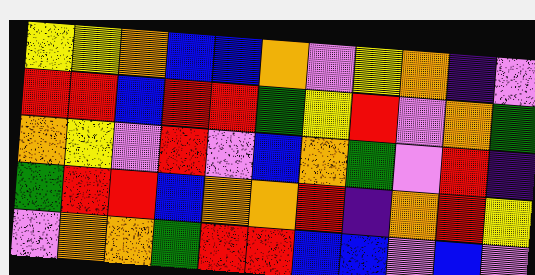[["yellow", "yellow", "orange", "blue", "blue", "orange", "violet", "yellow", "orange", "indigo", "violet"], ["red", "red", "blue", "red", "red", "green", "yellow", "red", "violet", "orange", "green"], ["orange", "yellow", "violet", "red", "violet", "blue", "orange", "green", "violet", "red", "indigo"], ["green", "red", "red", "blue", "orange", "orange", "red", "indigo", "orange", "red", "yellow"], ["violet", "orange", "orange", "green", "red", "red", "blue", "blue", "violet", "blue", "violet"]]